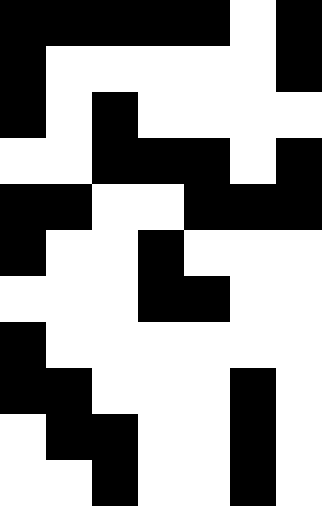[["black", "black", "black", "black", "black", "white", "black"], ["black", "white", "white", "white", "white", "white", "black"], ["black", "white", "black", "white", "white", "white", "white"], ["white", "white", "black", "black", "black", "white", "black"], ["black", "black", "white", "white", "black", "black", "black"], ["black", "white", "white", "black", "white", "white", "white"], ["white", "white", "white", "black", "black", "white", "white"], ["black", "white", "white", "white", "white", "white", "white"], ["black", "black", "white", "white", "white", "black", "white"], ["white", "black", "black", "white", "white", "black", "white"], ["white", "white", "black", "white", "white", "black", "white"]]